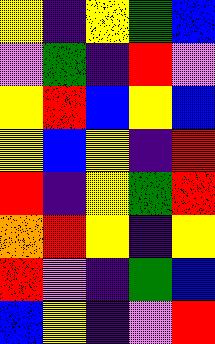[["yellow", "indigo", "yellow", "green", "blue"], ["violet", "green", "indigo", "red", "violet"], ["yellow", "red", "blue", "yellow", "blue"], ["yellow", "blue", "yellow", "indigo", "red"], ["red", "indigo", "yellow", "green", "red"], ["orange", "red", "yellow", "indigo", "yellow"], ["red", "violet", "indigo", "green", "blue"], ["blue", "yellow", "indigo", "violet", "red"]]